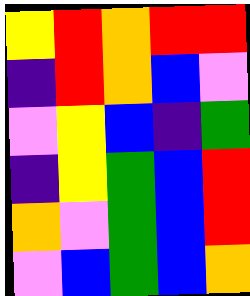[["yellow", "red", "orange", "red", "red"], ["indigo", "red", "orange", "blue", "violet"], ["violet", "yellow", "blue", "indigo", "green"], ["indigo", "yellow", "green", "blue", "red"], ["orange", "violet", "green", "blue", "red"], ["violet", "blue", "green", "blue", "orange"]]